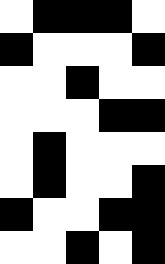[["white", "black", "black", "black", "white"], ["black", "white", "white", "white", "black"], ["white", "white", "black", "white", "white"], ["white", "white", "white", "black", "black"], ["white", "black", "white", "white", "white"], ["white", "black", "white", "white", "black"], ["black", "white", "white", "black", "black"], ["white", "white", "black", "white", "black"]]